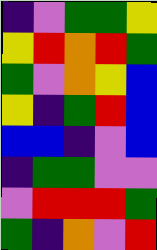[["indigo", "violet", "green", "green", "yellow"], ["yellow", "red", "orange", "red", "green"], ["green", "violet", "orange", "yellow", "blue"], ["yellow", "indigo", "green", "red", "blue"], ["blue", "blue", "indigo", "violet", "blue"], ["indigo", "green", "green", "violet", "violet"], ["violet", "red", "red", "red", "green"], ["green", "indigo", "orange", "violet", "red"]]